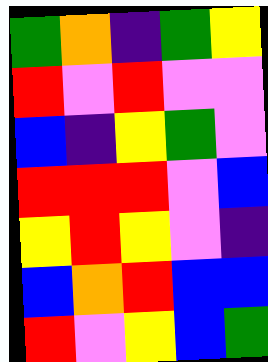[["green", "orange", "indigo", "green", "yellow"], ["red", "violet", "red", "violet", "violet"], ["blue", "indigo", "yellow", "green", "violet"], ["red", "red", "red", "violet", "blue"], ["yellow", "red", "yellow", "violet", "indigo"], ["blue", "orange", "red", "blue", "blue"], ["red", "violet", "yellow", "blue", "green"]]